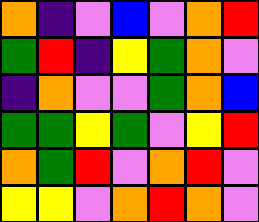[["orange", "indigo", "violet", "blue", "violet", "orange", "red"], ["green", "red", "indigo", "yellow", "green", "orange", "violet"], ["indigo", "orange", "violet", "violet", "green", "orange", "blue"], ["green", "green", "yellow", "green", "violet", "yellow", "red"], ["orange", "green", "red", "violet", "orange", "red", "violet"], ["yellow", "yellow", "violet", "orange", "red", "orange", "violet"]]